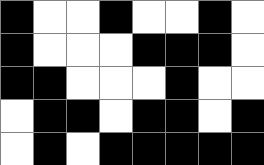[["black", "white", "white", "black", "white", "white", "black", "white"], ["black", "white", "white", "white", "black", "black", "black", "white"], ["black", "black", "white", "white", "white", "black", "white", "white"], ["white", "black", "black", "white", "black", "black", "white", "black"], ["white", "black", "white", "black", "black", "black", "black", "black"]]